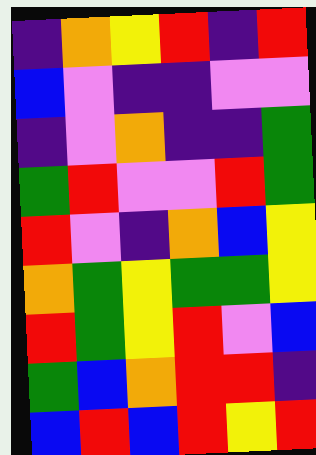[["indigo", "orange", "yellow", "red", "indigo", "red"], ["blue", "violet", "indigo", "indigo", "violet", "violet"], ["indigo", "violet", "orange", "indigo", "indigo", "green"], ["green", "red", "violet", "violet", "red", "green"], ["red", "violet", "indigo", "orange", "blue", "yellow"], ["orange", "green", "yellow", "green", "green", "yellow"], ["red", "green", "yellow", "red", "violet", "blue"], ["green", "blue", "orange", "red", "red", "indigo"], ["blue", "red", "blue", "red", "yellow", "red"]]